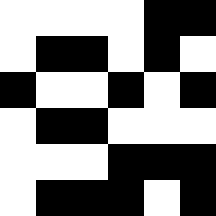[["white", "white", "white", "white", "black", "black"], ["white", "black", "black", "white", "black", "white"], ["black", "white", "white", "black", "white", "black"], ["white", "black", "black", "white", "white", "white"], ["white", "white", "white", "black", "black", "black"], ["white", "black", "black", "black", "white", "black"]]